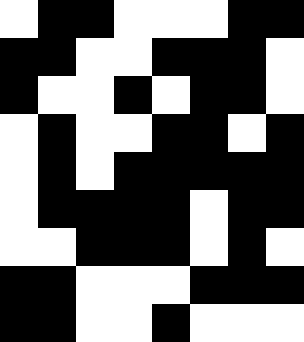[["white", "black", "black", "white", "white", "white", "black", "black"], ["black", "black", "white", "white", "black", "black", "black", "white"], ["black", "white", "white", "black", "white", "black", "black", "white"], ["white", "black", "white", "white", "black", "black", "white", "black"], ["white", "black", "white", "black", "black", "black", "black", "black"], ["white", "black", "black", "black", "black", "white", "black", "black"], ["white", "white", "black", "black", "black", "white", "black", "white"], ["black", "black", "white", "white", "white", "black", "black", "black"], ["black", "black", "white", "white", "black", "white", "white", "white"]]